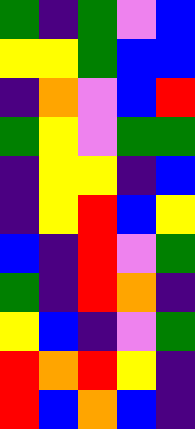[["green", "indigo", "green", "violet", "blue"], ["yellow", "yellow", "green", "blue", "blue"], ["indigo", "orange", "violet", "blue", "red"], ["green", "yellow", "violet", "green", "green"], ["indigo", "yellow", "yellow", "indigo", "blue"], ["indigo", "yellow", "red", "blue", "yellow"], ["blue", "indigo", "red", "violet", "green"], ["green", "indigo", "red", "orange", "indigo"], ["yellow", "blue", "indigo", "violet", "green"], ["red", "orange", "red", "yellow", "indigo"], ["red", "blue", "orange", "blue", "indigo"]]